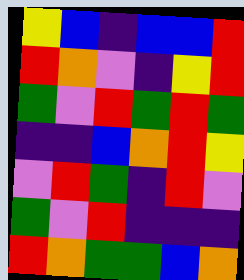[["yellow", "blue", "indigo", "blue", "blue", "red"], ["red", "orange", "violet", "indigo", "yellow", "red"], ["green", "violet", "red", "green", "red", "green"], ["indigo", "indigo", "blue", "orange", "red", "yellow"], ["violet", "red", "green", "indigo", "red", "violet"], ["green", "violet", "red", "indigo", "indigo", "indigo"], ["red", "orange", "green", "green", "blue", "orange"]]